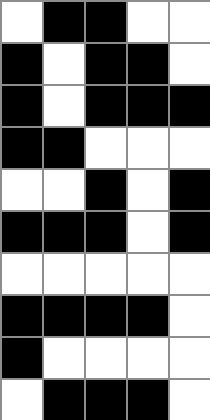[["white", "black", "black", "white", "white"], ["black", "white", "black", "black", "white"], ["black", "white", "black", "black", "black"], ["black", "black", "white", "white", "white"], ["white", "white", "black", "white", "black"], ["black", "black", "black", "white", "black"], ["white", "white", "white", "white", "white"], ["black", "black", "black", "black", "white"], ["black", "white", "white", "white", "white"], ["white", "black", "black", "black", "white"]]